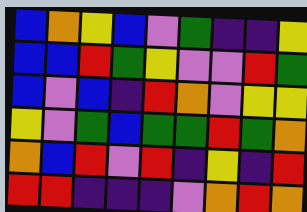[["blue", "orange", "yellow", "blue", "violet", "green", "indigo", "indigo", "yellow"], ["blue", "blue", "red", "green", "yellow", "violet", "violet", "red", "green"], ["blue", "violet", "blue", "indigo", "red", "orange", "violet", "yellow", "yellow"], ["yellow", "violet", "green", "blue", "green", "green", "red", "green", "orange"], ["orange", "blue", "red", "violet", "red", "indigo", "yellow", "indigo", "red"], ["red", "red", "indigo", "indigo", "indigo", "violet", "orange", "red", "orange"]]